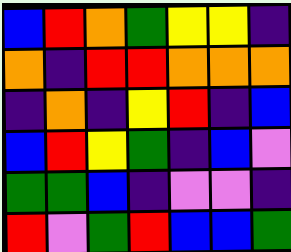[["blue", "red", "orange", "green", "yellow", "yellow", "indigo"], ["orange", "indigo", "red", "red", "orange", "orange", "orange"], ["indigo", "orange", "indigo", "yellow", "red", "indigo", "blue"], ["blue", "red", "yellow", "green", "indigo", "blue", "violet"], ["green", "green", "blue", "indigo", "violet", "violet", "indigo"], ["red", "violet", "green", "red", "blue", "blue", "green"]]